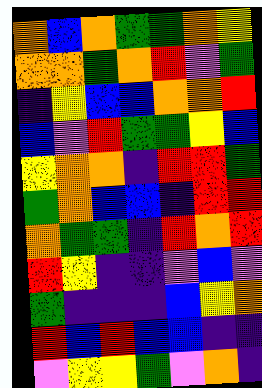[["orange", "blue", "orange", "green", "green", "orange", "yellow"], ["orange", "orange", "green", "orange", "red", "violet", "green"], ["indigo", "yellow", "blue", "blue", "orange", "orange", "red"], ["blue", "violet", "red", "green", "green", "yellow", "blue"], ["yellow", "orange", "orange", "indigo", "red", "red", "green"], ["green", "orange", "blue", "blue", "indigo", "red", "red"], ["orange", "green", "green", "indigo", "red", "orange", "red"], ["red", "yellow", "indigo", "indigo", "violet", "blue", "violet"], ["green", "indigo", "indigo", "indigo", "blue", "yellow", "orange"], ["red", "blue", "red", "blue", "blue", "indigo", "indigo"], ["violet", "yellow", "yellow", "green", "violet", "orange", "indigo"]]